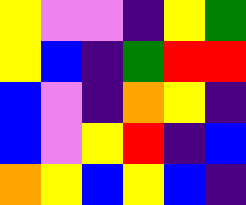[["yellow", "violet", "violet", "indigo", "yellow", "green"], ["yellow", "blue", "indigo", "green", "red", "red"], ["blue", "violet", "indigo", "orange", "yellow", "indigo"], ["blue", "violet", "yellow", "red", "indigo", "blue"], ["orange", "yellow", "blue", "yellow", "blue", "indigo"]]